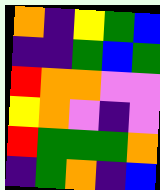[["orange", "indigo", "yellow", "green", "blue"], ["indigo", "indigo", "green", "blue", "green"], ["red", "orange", "orange", "violet", "violet"], ["yellow", "orange", "violet", "indigo", "violet"], ["red", "green", "green", "green", "orange"], ["indigo", "green", "orange", "indigo", "blue"]]